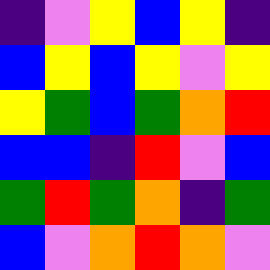[["indigo", "violet", "yellow", "blue", "yellow", "indigo"], ["blue", "yellow", "blue", "yellow", "violet", "yellow"], ["yellow", "green", "blue", "green", "orange", "red"], ["blue", "blue", "indigo", "red", "violet", "blue"], ["green", "red", "green", "orange", "indigo", "green"], ["blue", "violet", "orange", "red", "orange", "violet"]]